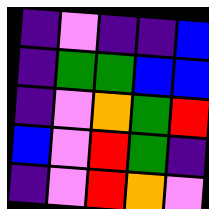[["indigo", "violet", "indigo", "indigo", "blue"], ["indigo", "green", "green", "blue", "blue"], ["indigo", "violet", "orange", "green", "red"], ["blue", "violet", "red", "green", "indigo"], ["indigo", "violet", "red", "orange", "violet"]]